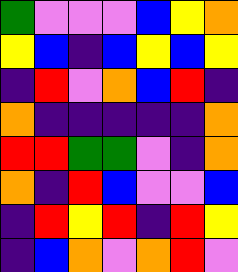[["green", "violet", "violet", "violet", "blue", "yellow", "orange"], ["yellow", "blue", "indigo", "blue", "yellow", "blue", "yellow"], ["indigo", "red", "violet", "orange", "blue", "red", "indigo"], ["orange", "indigo", "indigo", "indigo", "indigo", "indigo", "orange"], ["red", "red", "green", "green", "violet", "indigo", "orange"], ["orange", "indigo", "red", "blue", "violet", "violet", "blue"], ["indigo", "red", "yellow", "red", "indigo", "red", "yellow"], ["indigo", "blue", "orange", "violet", "orange", "red", "violet"]]